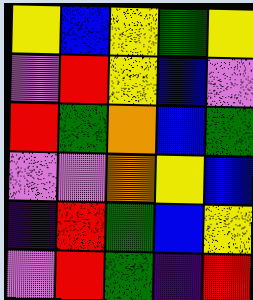[["yellow", "blue", "yellow", "green", "yellow"], ["violet", "red", "yellow", "blue", "violet"], ["red", "green", "orange", "blue", "green"], ["violet", "violet", "orange", "yellow", "blue"], ["indigo", "red", "green", "blue", "yellow"], ["violet", "red", "green", "indigo", "red"]]